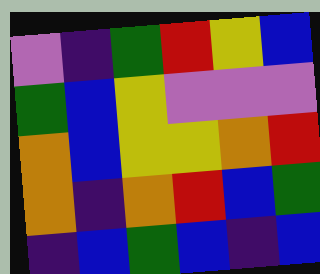[["violet", "indigo", "green", "red", "yellow", "blue"], ["green", "blue", "yellow", "violet", "violet", "violet"], ["orange", "blue", "yellow", "yellow", "orange", "red"], ["orange", "indigo", "orange", "red", "blue", "green"], ["indigo", "blue", "green", "blue", "indigo", "blue"]]